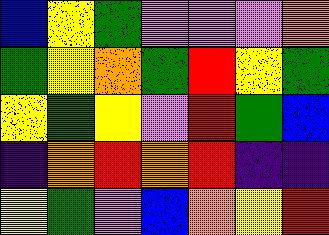[["blue", "yellow", "green", "violet", "violet", "violet", "orange"], ["green", "yellow", "orange", "green", "red", "yellow", "green"], ["yellow", "green", "yellow", "violet", "red", "green", "blue"], ["indigo", "orange", "red", "orange", "red", "indigo", "indigo"], ["yellow", "green", "violet", "blue", "orange", "yellow", "red"]]